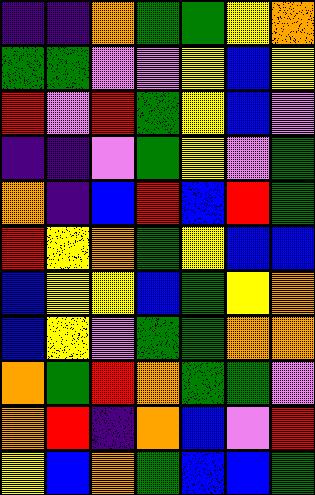[["indigo", "indigo", "orange", "green", "green", "yellow", "orange"], ["green", "green", "violet", "violet", "yellow", "blue", "yellow"], ["red", "violet", "red", "green", "yellow", "blue", "violet"], ["indigo", "indigo", "violet", "green", "yellow", "violet", "green"], ["orange", "indigo", "blue", "red", "blue", "red", "green"], ["red", "yellow", "orange", "green", "yellow", "blue", "blue"], ["blue", "yellow", "yellow", "blue", "green", "yellow", "orange"], ["blue", "yellow", "violet", "green", "green", "orange", "orange"], ["orange", "green", "red", "orange", "green", "green", "violet"], ["orange", "red", "indigo", "orange", "blue", "violet", "red"], ["yellow", "blue", "orange", "green", "blue", "blue", "green"]]